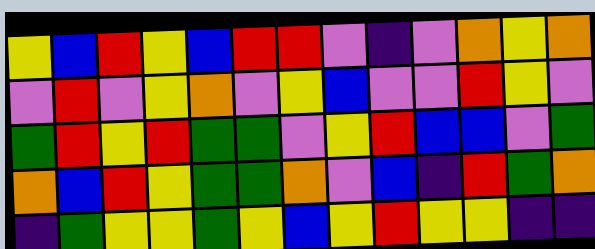[["yellow", "blue", "red", "yellow", "blue", "red", "red", "violet", "indigo", "violet", "orange", "yellow", "orange"], ["violet", "red", "violet", "yellow", "orange", "violet", "yellow", "blue", "violet", "violet", "red", "yellow", "violet"], ["green", "red", "yellow", "red", "green", "green", "violet", "yellow", "red", "blue", "blue", "violet", "green"], ["orange", "blue", "red", "yellow", "green", "green", "orange", "violet", "blue", "indigo", "red", "green", "orange"], ["indigo", "green", "yellow", "yellow", "green", "yellow", "blue", "yellow", "red", "yellow", "yellow", "indigo", "indigo"]]